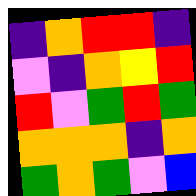[["indigo", "orange", "red", "red", "indigo"], ["violet", "indigo", "orange", "yellow", "red"], ["red", "violet", "green", "red", "green"], ["orange", "orange", "orange", "indigo", "orange"], ["green", "orange", "green", "violet", "blue"]]